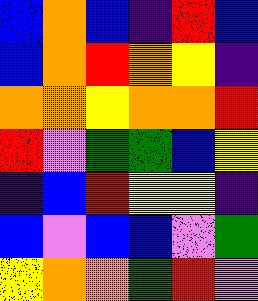[["blue", "orange", "blue", "indigo", "red", "blue"], ["blue", "orange", "red", "orange", "yellow", "indigo"], ["orange", "orange", "yellow", "orange", "orange", "red"], ["red", "violet", "green", "green", "blue", "yellow"], ["indigo", "blue", "red", "yellow", "yellow", "indigo"], ["blue", "violet", "blue", "blue", "violet", "green"], ["yellow", "orange", "orange", "green", "red", "violet"]]